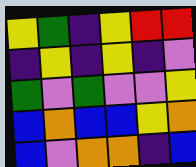[["yellow", "green", "indigo", "yellow", "red", "red"], ["indigo", "yellow", "indigo", "yellow", "indigo", "violet"], ["green", "violet", "green", "violet", "violet", "yellow"], ["blue", "orange", "blue", "blue", "yellow", "orange"], ["blue", "violet", "orange", "orange", "indigo", "blue"]]